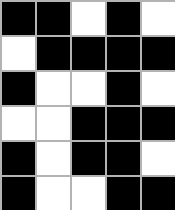[["black", "black", "white", "black", "white"], ["white", "black", "black", "black", "black"], ["black", "white", "white", "black", "white"], ["white", "white", "black", "black", "black"], ["black", "white", "black", "black", "white"], ["black", "white", "white", "black", "black"]]